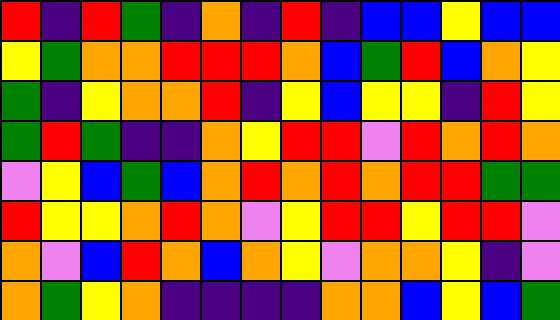[["red", "indigo", "red", "green", "indigo", "orange", "indigo", "red", "indigo", "blue", "blue", "yellow", "blue", "blue"], ["yellow", "green", "orange", "orange", "red", "red", "red", "orange", "blue", "green", "red", "blue", "orange", "yellow"], ["green", "indigo", "yellow", "orange", "orange", "red", "indigo", "yellow", "blue", "yellow", "yellow", "indigo", "red", "yellow"], ["green", "red", "green", "indigo", "indigo", "orange", "yellow", "red", "red", "violet", "red", "orange", "red", "orange"], ["violet", "yellow", "blue", "green", "blue", "orange", "red", "orange", "red", "orange", "red", "red", "green", "green"], ["red", "yellow", "yellow", "orange", "red", "orange", "violet", "yellow", "red", "red", "yellow", "red", "red", "violet"], ["orange", "violet", "blue", "red", "orange", "blue", "orange", "yellow", "violet", "orange", "orange", "yellow", "indigo", "violet"], ["orange", "green", "yellow", "orange", "indigo", "indigo", "indigo", "indigo", "orange", "orange", "blue", "yellow", "blue", "green"]]